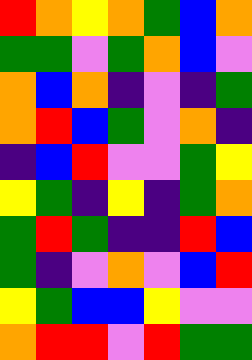[["red", "orange", "yellow", "orange", "green", "blue", "orange"], ["green", "green", "violet", "green", "orange", "blue", "violet"], ["orange", "blue", "orange", "indigo", "violet", "indigo", "green"], ["orange", "red", "blue", "green", "violet", "orange", "indigo"], ["indigo", "blue", "red", "violet", "violet", "green", "yellow"], ["yellow", "green", "indigo", "yellow", "indigo", "green", "orange"], ["green", "red", "green", "indigo", "indigo", "red", "blue"], ["green", "indigo", "violet", "orange", "violet", "blue", "red"], ["yellow", "green", "blue", "blue", "yellow", "violet", "violet"], ["orange", "red", "red", "violet", "red", "green", "green"]]